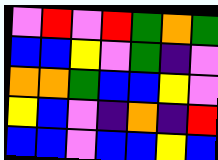[["violet", "red", "violet", "red", "green", "orange", "green"], ["blue", "blue", "yellow", "violet", "green", "indigo", "violet"], ["orange", "orange", "green", "blue", "blue", "yellow", "violet"], ["yellow", "blue", "violet", "indigo", "orange", "indigo", "red"], ["blue", "blue", "violet", "blue", "blue", "yellow", "blue"]]